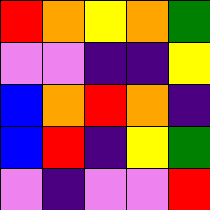[["red", "orange", "yellow", "orange", "green"], ["violet", "violet", "indigo", "indigo", "yellow"], ["blue", "orange", "red", "orange", "indigo"], ["blue", "red", "indigo", "yellow", "green"], ["violet", "indigo", "violet", "violet", "red"]]